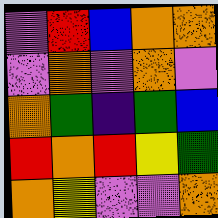[["violet", "red", "blue", "orange", "orange"], ["violet", "orange", "violet", "orange", "violet"], ["orange", "green", "indigo", "green", "blue"], ["red", "orange", "red", "yellow", "green"], ["orange", "yellow", "violet", "violet", "orange"]]